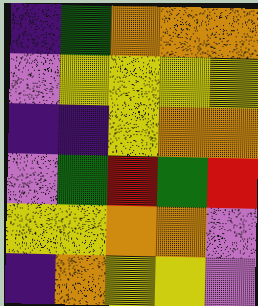[["indigo", "green", "orange", "orange", "orange"], ["violet", "yellow", "yellow", "yellow", "yellow"], ["indigo", "indigo", "yellow", "orange", "orange"], ["violet", "green", "red", "green", "red"], ["yellow", "yellow", "orange", "orange", "violet"], ["indigo", "orange", "yellow", "yellow", "violet"]]